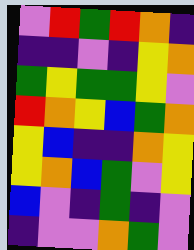[["violet", "red", "green", "red", "orange", "indigo"], ["indigo", "indigo", "violet", "indigo", "yellow", "orange"], ["green", "yellow", "green", "green", "yellow", "violet"], ["red", "orange", "yellow", "blue", "green", "orange"], ["yellow", "blue", "indigo", "indigo", "orange", "yellow"], ["yellow", "orange", "blue", "green", "violet", "yellow"], ["blue", "violet", "indigo", "green", "indigo", "violet"], ["indigo", "violet", "violet", "orange", "green", "violet"]]